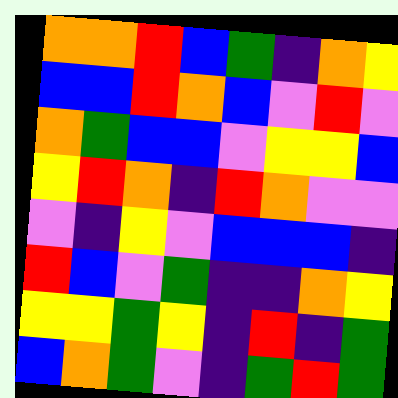[["orange", "orange", "red", "blue", "green", "indigo", "orange", "yellow"], ["blue", "blue", "red", "orange", "blue", "violet", "red", "violet"], ["orange", "green", "blue", "blue", "violet", "yellow", "yellow", "blue"], ["yellow", "red", "orange", "indigo", "red", "orange", "violet", "violet"], ["violet", "indigo", "yellow", "violet", "blue", "blue", "blue", "indigo"], ["red", "blue", "violet", "green", "indigo", "indigo", "orange", "yellow"], ["yellow", "yellow", "green", "yellow", "indigo", "red", "indigo", "green"], ["blue", "orange", "green", "violet", "indigo", "green", "red", "green"]]